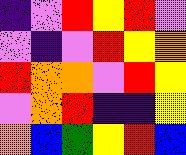[["indigo", "violet", "red", "yellow", "red", "violet"], ["violet", "indigo", "violet", "red", "yellow", "orange"], ["red", "orange", "orange", "violet", "red", "yellow"], ["violet", "orange", "red", "indigo", "indigo", "yellow"], ["orange", "blue", "green", "yellow", "red", "blue"]]